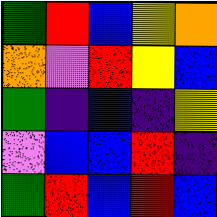[["green", "red", "blue", "yellow", "orange"], ["orange", "violet", "red", "yellow", "blue"], ["green", "indigo", "blue", "indigo", "yellow"], ["violet", "blue", "blue", "red", "indigo"], ["green", "red", "blue", "red", "blue"]]